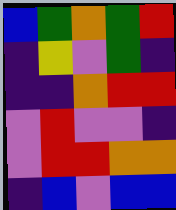[["blue", "green", "orange", "green", "red"], ["indigo", "yellow", "violet", "green", "indigo"], ["indigo", "indigo", "orange", "red", "red"], ["violet", "red", "violet", "violet", "indigo"], ["violet", "red", "red", "orange", "orange"], ["indigo", "blue", "violet", "blue", "blue"]]